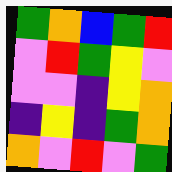[["green", "orange", "blue", "green", "red"], ["violet", "red", "green", "yellow", "violet"], ["violet", "violet", "indigo", "yellow", "orange"], ["indigo", "yellow", "indigo", "green", "orange"], ["orange", "violet", "red", "violet", "green"]]